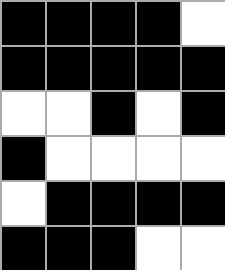[["black", "black", "black", "black", "white"], ["black", "black", "black", "black", "black"], ["white", "white", "black", "white", "black"], ["black", "white", "white", "white", "white"], ["white", "black", "black", "black", "black"], ["black", "black", "black", "white", "white"]]